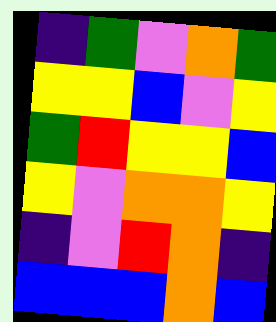[["indigo", "green", "violet", "orange", "green"], ["yellow", "yellow", "blue", "violet", "yellow"], ["green", "red", "yellow", "yellow", "blue"], ["yellow", "violet", "orange", "orange", "yellow"], ["indigo", "violet", "red", "orange", "indigo"], ["blue", "blue", "blue", "orange", "blue"]]